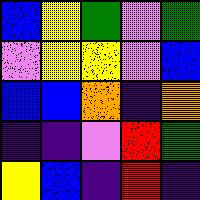[["blue", "yellow", "green", "violet", "green"], ["violet", "yellow", "yellow", "violet", "blue"], ["blue", "blue", "orange", "indigo", "orange"], ["indigo", "indigo", "violet", "red", "green"], ["yellow", "blue", "indigo", "red", "indigo"]]